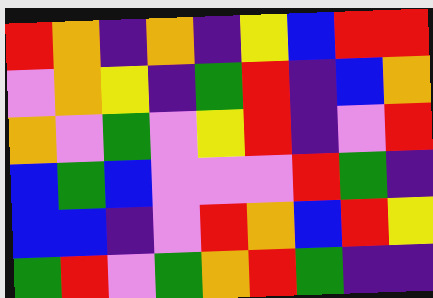[["red", "orange", "indigo", "orange", "indigo", "yellow", "blue", "red", "red"], ["violet", "orange", "yellow", "indigo", "green", "red", "indigo", "blue", "orange"], ["orange", "violet", "green", "violet", "yellow", "red", "indigo", "violet", "red"], ["blue", "green", "blue", "violet", "violet", "violet", "red", "green", "indigo"], ["blue", "blue", "indigo", "violet", "red", "orange", "blue", "red", "yellow"], ["green", "red", "violet", "green", "orange", "red", "green", "indigo", "indigo"]]